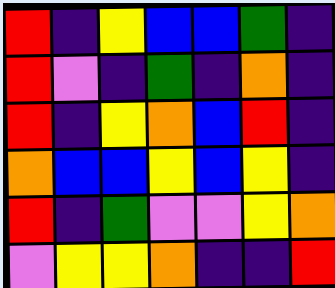[["red", "indigo", "yellow", "blue", "blue", "green", "indigo"], ["red", "violet", "indigo", "green", "indigo", "orange", "indigo"], ["red", "indigo", "yellow", "orange", "blue", "red", "indigo"], ["orange", "blue", "blue", "yellow", "blue", "yellow", "indigo"], ["red", "indigo", "green", "violet", "violet", "yellow", "orange"], ["violet", "yellow", "yellow", "orange", "indigo", "indigo", "red"]]